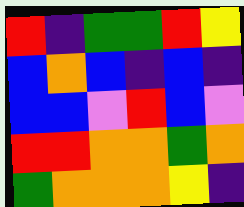[["red", "indigo", "green", "green", "red", "yellow"], ["blue", "orange", "blue", "indigo", "blue", "indigo"], ["blue", "blue", "violet", "red", "blue", "violet"], ["red", "red", "orange", "orange", "green", "orange"], ["green", "orange", "orange", "orange", "yellow", "indigo"]]